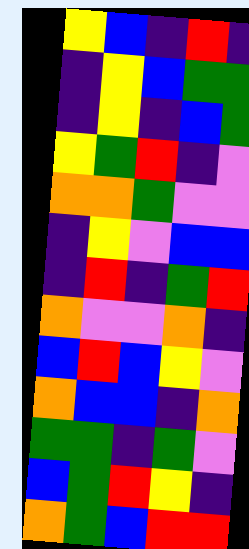[["yellow", "blue", "indigo", "red", "indigo"], ["indigo", "yellow", "blue", "green", "green"], ["indigo", "yellow", "indigo", "blue", "green"], ["yellow", "green", "red", "indigo", "violet"], ["orange", "orange", "green", "violet", "violet"], ["indigo", "yellow", "violet", "blue", "blue"], ["indigo", "red", "indigo", "green", "red"], ["orange", "violet", "violet", "orange", "indigo"], ["blue", "red", "blue", "yellow", "violet"], ["orange", "blue", "blue", "indigo", "orange"], ["green", "green", "indigo", "green", "violet"], ["blue", "green", "red", "yellow", "indigo"], ["orange", "green", "blue", "red", "red"]]